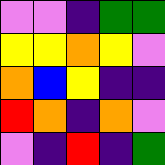[["violet", "violet", "indigo", "green", "green"], ["yellow", "yellow", "orange", "yellow", "violet"], ["orange", "blue", "yellow", "indigo", "indigo"], ["red", "orange", "indigo", "orange", "violet"], ["violet", "indigo", "red", "indigo", "green"]]